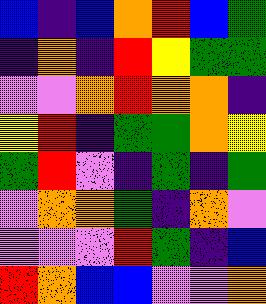[["blue", "indigo", "blue", "orange", "red", "blue", "green"], ["indigo", "orange", "indigo", "red", "yellow", "green", "green"], ["violet", "violet", "orange", "red", "orange", "orange", "indigo"], ["yellow", "red", "indigo", "green", "green", "orange", "yellow"], ["green", "red", "violet", "indigo", "green", "indigo", "green"], ["violet", "orange", "orange", "green", "indigo", "orange", "violet"], ["violet", "violet", "violet", "red", "green", "indigo", "blue"], ["red", "orange", "blue", "blue", "violet", "violet", "orange"]]